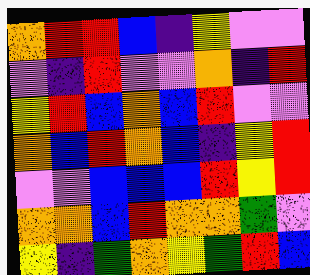[["orange", "red", "red", "blue", "indigo", "yellow", "violet", "violet"], ["violet", "indigo", "red", "violet", "violet", "orange", "indigo", "red"], ["yellow", "red", "blue", "orange", "blue", "red", "violet", "violet"], ["orange", "blue", "red", "orange", "blue", "indigo", "yellow", "red"], ["violet", "violet", "blue", "blue", "blue", "red", "yellow", "red"], ["orange", "orange", "blue", "red", "orange", "orange", "green", "violet"], ["yellow", "indigo", "green", "orange", "yellow", "green", "red", "blue"]]